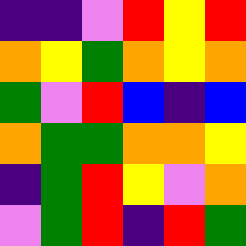[["indigo", "indigo", "violet", "red", "yellow", "red"], ["orange", "yellow", "green", "orange", "yellow", "orange"], ["green", "violet", "red", "blue", "indigo", "blue"], ["orange", "green", "green", "orange", "orange", "yellow"], ["indigo", "green", "red", "yellow", "violet", "orange"], ["violet", "green", "red", "indigo", "red", "green"]]